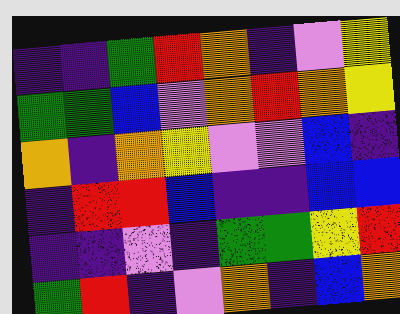[["indigo", "indigo", "green", "red", "orange", "indigo", "violet", "yellow"], ["green", "green", "blue", "violet", "orange", "red", "orange", "yellow"], ["orange", "indigo", "orange", "yellow", "violet", "violet", "blue", "indigo"], ["indigo", "red", "red", "blue", "indigo", "indigo", "blue", "blue"], ["indigo", "indigo", "violet", "indigo", "green", "green", "yellow", "red"], ["green", "red", "indigo", "violet", "orange", "indigo", "blue", "orange"]]